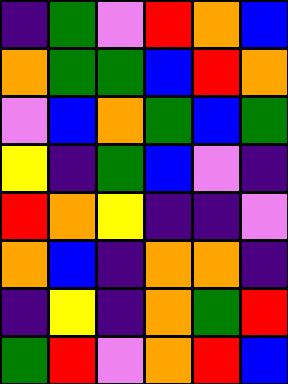[["indigo", "green", "violet", "red", "orange", "blue"], ["orange", "green", "green", "blue", "red", "orange"], ["violet", "blue", "orange", "green", "blue", "green"], ["yellow", "indigo", "green", "blue", "violet", "indigo"], ["red", "orange", "yellow", "indigo", "indigo", "violet"], ["orange", "blue", "indigo", "orange", "orange", "indigo"], ["indigo", "yellow", "indigo", "orange", "green", "red"], ["green", "red", "violet", "orange", "red", "blue"]]